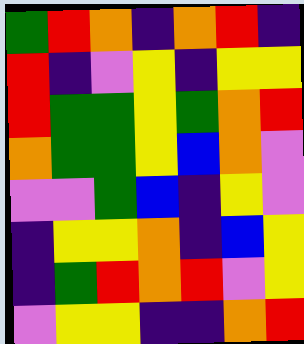[["green", "red", "orange", "indigo", "orange", "red", "indigo"], ["red", "indigo", "violet", "yellow", "indigo", "yellow", "yellow"], ["red", "green", "green", "yellow", "green", "orange", "red"], ["orange", "green", "green", "yellow", "blue", "orange", "violet"], ["violet", "violet", "green", "blue", "indigo", "yellow", "violet"], ["indigo", "yellow", "yellow", "orange", "indigo", "blue", "yellow"], ["indigo", "green", "red", "orange", "red", "violet", "yellow"], ["violet", "yellow", "yellow", "indigo", "indigo", "orange", "red"]]